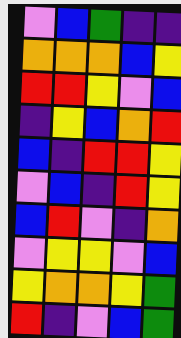[["violet", "blue", "green", "indigo", "indigo"], ["orange", "orange", "orange", "blue", "yellow"], ["red", "red", "yellow", "violet", "blue"], ["indigo", "yellow", "blue", "orange", "red"], ["blue", "indigo", "red", "red", "yellow"], ["violet", "blue", "indigo", "red", "yellow"], ["blue", "red", "violet", "indigo", "orange"], ["violet", "yellow", "yellow", "violet", "blue"], ["yellow", "orange", "orange", "yellow", "green"], ["red", "indigo", "violet", "blue", "green"]]